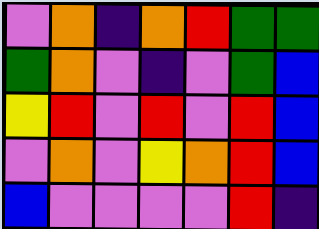[["violet", "orange", "indigo", "orange", "red", "green", "green"], ["green", "orange", "violet", "indigo", "violet", "green", "blue"], ["yellow", "red", "violet", "red", "violet", "red", "blue"], ["violet", "orange", "violet", "yellow", "orange", "red", "blue"], ["blue", "violet", "violet", "violet", "violet", "red", "indigo"]]